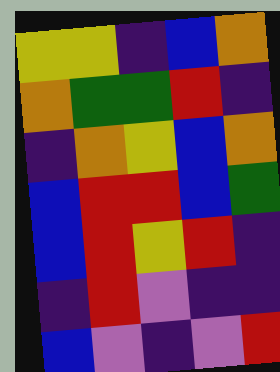[["yellow", "yellow", "indigo", "blue", "orange"], ["orange", "green", "green", "red", "indigo"], ["indigo", "orange", "yellow", "blue", "orange"], ["blue", "red", "red", "blue", "green"], ["blue", "red", "yellow", "red", "indigo"], ["indigo", "red", "violet", "indigo", "indigo"], ["blue", "violet", "indigo", "violet", "red"]]